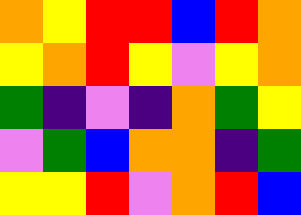[["orange", "yellow", "red", "red", "blue", "red", "orange"], ["yellow", "orange", "red", "yellow", "violet", "yellow", "orange"], ["green", "indigo", "violet", "indigo", "orange", "green", "yellow"], ["violet", "green", "blue", "orange", "orange", "indigo", "green"], ["yellow", "yellow", "red", "violet", "orange", "red", "blue"]]